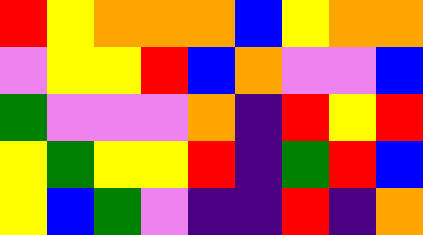[["red", "yellow", "orange", "orange", "orange", "blue", "yellow", "orange", "orange"], ["violet", "yellow", "yellow", "red", "blue", "orange", "violet", "violet", "blue"], ["green", "violet", "violet", "violet", "orange", "indigo", "red", "yellow", "red"], ["yellow", "green", "yellow", "yellow", "red", "indigo", "green", "red", "blue"], ["yellow", "blue", "green", "violet", "indigo", "indigo", "red", "indigo", "orange"]]